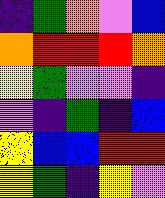[["indigo", "green", "orange", "violet", "blue"], ["orange", "red", "red", "red", "orange"], ["yellow", "green", "violet", "violet", "indigo"], ["violet", "indigo", "green", "indigo", "blue"], ["yellow", "blue", "blue", "red", "red"], ["yellow", "green", "indigo", "yellow", "violet"]]